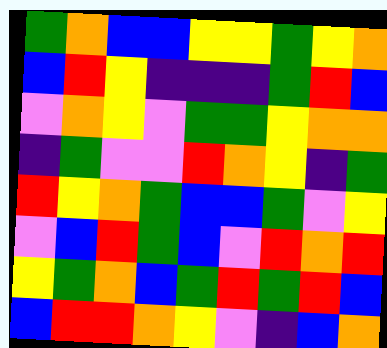[["green", "orange", "blue", "blue", "yellow", "yellow", "green", "yellow", "orange"], ["blue", "red", "yellow", "indigo", "indigo", "indigo", "green", "red", "blue"], ["violet", "orange", "yellow", "violet", "green", "green", "yellow", "orange", "orange"], ["indigo", "green", "violet", "violet", "red", "orange", "yellow", "indigo", "green"], ["red", "yellow", "orange", "green", "blue", "blue", "green", "violet", "yellow"], ["violet", "blue", "red", "green", "blue", "violet", "red", "orange", "red"], ["yellow", "green", "orange", "blue", "green", "red", "green", "red", "blue"], ["blue", "red", "red", "orange", "yellow", "violet", "indigo", "blue", "orange"]]